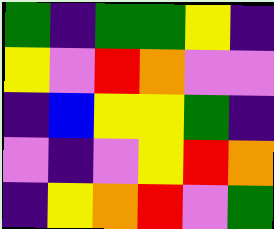[["green", "indigo", "green", "green", "yellow", "indigo"], ["yellow", "violet", "red", "orange", "violet", "violet"], ["indigo", "blue", "yellow", "yellow", "green", "indigo"], ["violet", "indigo", "violet", "yellow", "red", "orange"], ["indigo", "yellow", "orange", "red", "violet", "green"]]